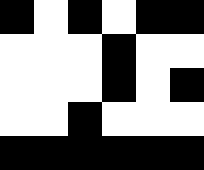[["black", "white", "black", "white", "black", "black"], ["white", "white", "white", "black", "white", "white"], ["white", "white", "white", "black", "white", "black"], ["white", "white", "black", "white", "white", "white"], ["black", "black", "black", "black", "black", "black"]]